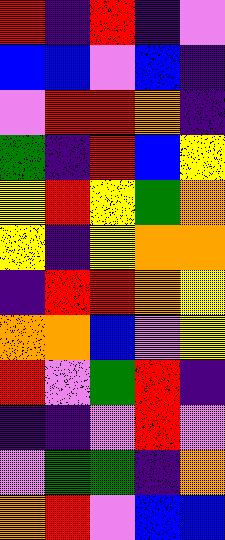[["red", "indigo", "red", "indigo", "violet"], ["blue", "blue", "violet", "blue", "indigo"], ["violet", "red", "red", "orange", "indigo"], ["green", "indigo", "red", "blue", "yellow"], ["yellow", "red", "yellow", "green", "orange"], ["yellow", "indigo", "yellow", "orange", "orange"], ["indigo", "red", "red", "orange", "yellow"], ["orange", "orange", "blue", "violet", "yellow"], ["red", "violet", "green", "red", "indigo"], ["indigo", "indigo", "violet", "red", "violet"], ["violet", "green", "green", "indigo", "orange"], ["orange", "red", "violet", "blue", "blue"]]